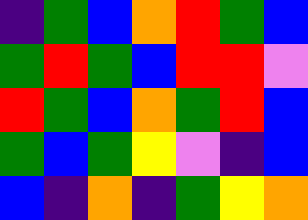[["indigo", "green", "blue", "orange", "red", "green", "blue"], ["green", "red", "green", "blue", "red", "red", "violet"], ["red", "green", "blue", "orange", "green", "red", "blue"], ["green", "blue", "green", "yellow", "violet", "indigo", "blue"], ["blue", "indigo", "orange", "indigo", "green", "yellow", "orange"]]